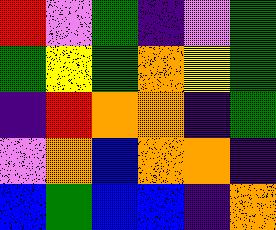[["red", "violet", "green", "indigo", "violet", "green"], ["green", "yellow", "green", "orange", "yellow", "green"], ["indigo", "red", "orange", "orange", "indigo", "green"], ["violet", "orange", "blue", "orange", "orange", "indigo"], ["blue", "green", "blue", "blue", "indigo", "orange"]]